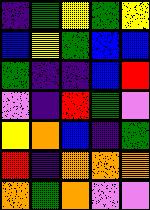[["indigo", "green", "yellow", "green", "yellow"], ["blue", "yellow", "green", "blue", "blue"], ["green", "indigo", "indigo", "blue", "red"], ["violet", "indigo", "red", "green", "violet"], ["yellow", "orange", "blue", "indigo", "green"], ["red", "indigo", "orange", "orange", "orange"], ["orange", "green", "orange", "violet", "violet"]]